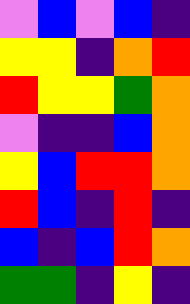[["violet", "blue", "violet", "blue", "indigo"], ["yellow", "yellow", "indigo", "orange", "red"], ["red", "yellow", "yellow", "green", "orange"], ["violet", "indigo", "indigo", "blue", "orange"], ["yellow", "blue", "red", "red", "orange"], ["red", "blue", "indigo", "red", "indigo"], ["blue", "indigo", "blue", "red", "orange"], ["green", "green", "indigo", "yellow", "indigo"]]